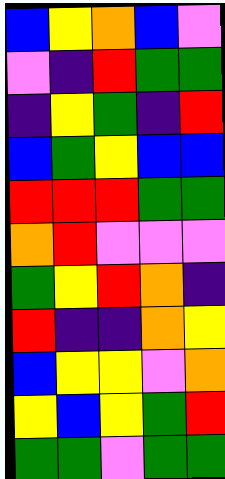[["blue", "yellow", "orange", "blue", "violet"], ["violet", "indigo", "red", "green", "green"], ["indigo", "yellow", "green", "indigo", "red"], ["blue", "green", "yellow", "blue", "blue"], ["red", "red", "red", "green", "green"], ["orange", "red", "violet", "violet", "violet"], ["green", "yellow", "red", "orange", "indigo"], ["red", "indigo", "indigo", "orange", "yellow"], ["blue", "yellow", "yellow", "violet", "orange"], ["yellow", "blue", "yellow", "green", "red"], ["green", "green", "violet", "green", "green"]]